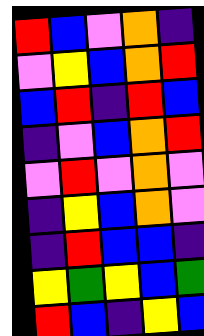[["red", "blue", "violet", "orange", "indigo"], ["violet", "yellow", "blue", "orange", "red"], ["blue", "red", "indigo", "red", "blue"], ["indigo", "violet", "blue", "orange", "red"], ["violet", "red", "violet", "orange", "violet"], ["indigo", "yellow", "blue", "orange", "violet"], ["indigo", "red", "blue", "blue", "indigo"], ["yellow", "green", "yellow", "blue", "green"], ["red", "blue", "indigo", "yellow", "blue"]]